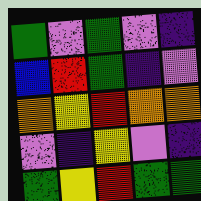[["green", "violet", "green", "violet", "indigo"], ["blue", "red", "green", "indigo", "violet"], ["orange", "yellow", "red", "orange", "orange"], ["violet", "indigo", "yellow", "violet", "indigo"], ["green", "yellow", "red", "green", "green"]]